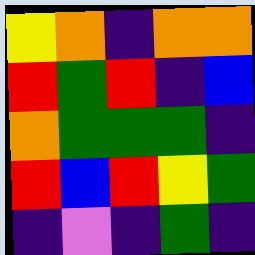[["yellow", "orange", "indigo", "orange", "orange"], ["red", "green", "red", "indigo", "blue"], ["orange", "green", "green", "green", "indigo"], ["red", "blue", "red", "yellow", "green"], ["indigo", "violet", "indigo", "green", "indigo"]]